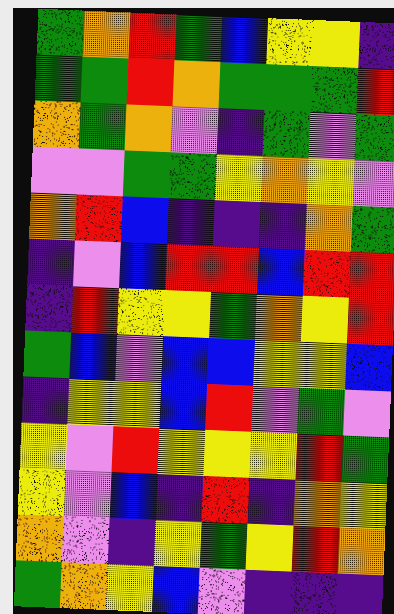[["green", "orange", "red", "green", "blue", "yellow", "yellow", "indigo"], ["green", "green", "red", "orange", "green", "green", "green", "red"], ["orange", "green", "orange", "violet", "indigo", "green", "violet", "green"], ["violet", "violet", "green", "green", "yellow", "orange", "yellow", "violet"], ["orange", "red", "blue", "indigo", "indigo", "indigo", "orange", "green"], ["indigo", "violet", "blue", "red", "red", "blue", "red", "red"], ["indigo", "red", "yellow", "yellow", "green", "orange", "yellow", "red"], ["green", "blue", "violet", "blue", "blue", "yellow", "yellow", "blue"], ["indigo", "yellow", "yellow", "blue", "red", "violet", "green", "violet"], ["yellow", "violet", "red", "yellow", "yellow", "yellow", "red", "green"], ["yellow", "violet", "blue", "indigo", "red", "indigo", "orange", "yellow"], ["orange", "violet", "indigo", "yellow", "green", "yellow", "red", "orange"], ["green", "orange", "yellow", "blue", "violet", "indigo", "indigo", "indigo"]]